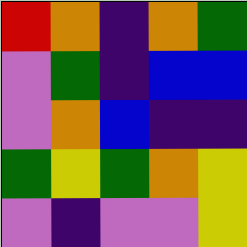[["red", "orange", "indigo", "orange", "green"], ["violet", "green", "indigo", "blue", "blue"], ["violet", "orange", "blue", "indigo", "indigo"], ["green", "yellow", "green", "orange", "yellow"], ["violet", "indigo", "violet", "violet", "yellow"]]